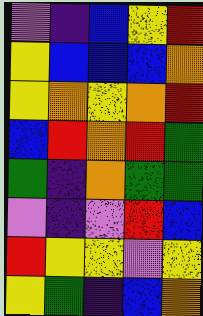[["violet", "indigo", "blue", "yellow", "red"], ["yellow", "blue", "blue", "blue", "orange"], ["yellow", "orange", "yellow", "orange", "red"], ["blue", "red", "orange", "red", "green"], ["green", "indigo", "orange", "green", "green"], ["violet", "indigo", "violet", "red", "blue"], ["red", "yellow", "yellow", "violet", "yellow"], ["yellow", "green", "indigo", "blue", "orange"]]